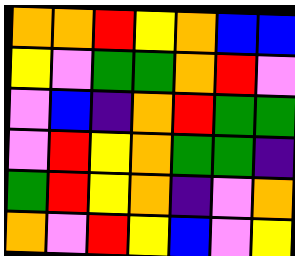[["orange", "orange", "red", "yellow", "orange", "blue", "blue"], ["yellow", "violet", "green", "green", "orange", "red", "violet"], ["violet", "blue", "indigo", "orange", "red", "green", "green"], ["violet", "red", "yellow", "orange", "green", "green", "indigo"], ["green", "red", "yellow", "orange", "indigo", "violet", "orange"], ["orange", "violet", "red", "yellow", "blue", "violet", "yellow"]]